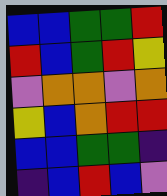[["blue", "blue", "green", "green", "red"], ["red", "blue", "green", "red", "yellow"], ["violet", "orange", "orange", "violet", "orange"], ["yellow", "blue", "orange", "red", "red"], ["blue", "blue", "green", "green", "indigo"], ["indigo", "blue", "red", "blue", "violet"]]